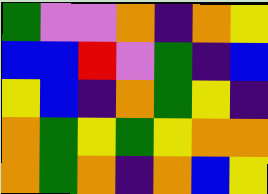[["green", "violet", "violet", "orange", "indigo", "orange", "yellow"], ["blue", "blue", "red", "violet", "green", "indigo", "blue"], ["yellow", "blue", "indigo", "orange", "green", "yellow", "indigo"], ["orange", "green", "yellow", "green", "yellow", "orange", "orange"], ["orange", "green", "orange", "indigo", "orange", "blue", "yellow"]]